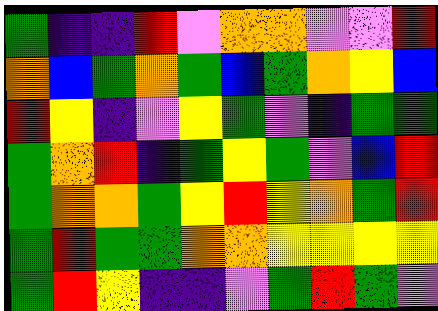[["green", "indigo", "indigo", "red", "violet", "orange", "orange", "violet", "violet", "red"], ["orange", "blue", "green", "orange", "green", "blue", "green", "orange", "yellow", "blue"], ["red", "yellow", "indigo", "violet", "yellow", "green", "violet", "indigo", "green", "green"], ["green", "orange", "red", "indigo", "green", "yellow", "green", "violet", "blue", "red"], ["green", "orange", "orange", "green", "yellow", "red", "yellow", "orange", "green", "red"], ["green", "red", "green", "green", "orange", "orange", "yellow", "yellow", "yellow", "yellow"], ["green", "red", "yellow", "indigo", "indigo", "violet", "green", "red", "green", "violet"]]